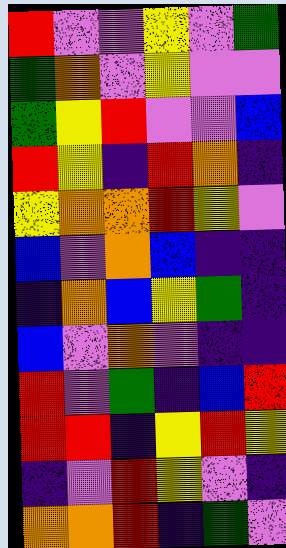[["red", "violet", "violet", "yellow", "violet", "green"], ["green", "orange", "violet", "yellow", "violet", "violet"], ["green", "yellow", "red", "violet", "violet", "blue"], ["red", "yellow", "indigo", "red", "orange", "indigo"], ["yellow", "orange", "orange", "red", "yellow", "violet"], ["blue", "violet", "orange", "blue", "indigo", "indigo"], ["indigo", "orange", "blue", "yellow", "green", "indigo"], ["blue", "violet", "orange", "violet", "indigo", "indigo"], ["red", "violet", "green", "indigo", "blue", "red"], ["red", "red", "indigo", "yellow", "red", "yellow"], ["indigo", "violet", "red", "yellow", "violet", "indigo"], ["orange", "orange", "red", "indigo", "green", "violet"]]